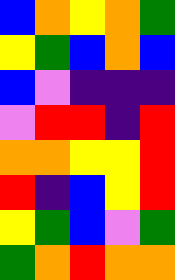[["blue", "orange", "yellow", "orange", "green"], ["yellow", "green", "blue", "orange", "blue"], ["blue", "violet", "indigo", "indigo", "indigo"], ["violet", "red", "red", "indigo", "red"], ["orange", "orange", "yellow", "yellow", "red"], ["red", "indigo", "blue", "yellow", "red"], ["yellow", "green", "blue", "violet", "green"], ["green", "orange", "red", "orange", "orange"]]